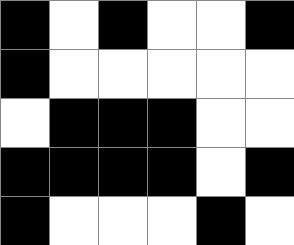[["black", "white", "black", "white", "white", "black"], ["black", "white", "white", "white", "white", "white"], ["white", "black", "black", "black", "white", "white"], ["black", "black", "black", "black", "white", "black"], ["black", "white", "white", "white", "black", "white"]]